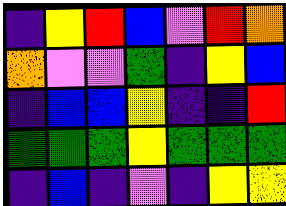[["indigo", "yellow", "red", "blue", "violet", "red", "orange"], ["orange", "violet", "violet", "green", "indigo", "yellow", "blue"], ["indigo", "blue", "blue", "yellow", "indigo", "indigo", "red"], ["green", "green", "green", "yellow", "green", "green", "green"], ["indigo", "blue", "indigo", "violet", "indigo", "yellow", "yellow"]]